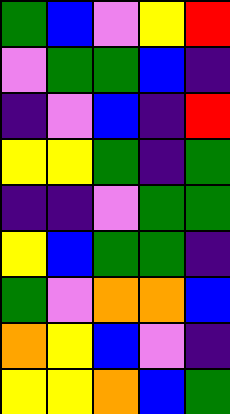[["green", "blue", "violet", "yellow", "red"], ["violet", "green", "green", "blue", "indigo"], ["indigo", "violet", "blue", "indigo", "red"], ["yellow", "yellow", "green", "indigo", "green"], ["indigo", "indigo", "violet", "green", "green"], ["yellow", "blue", "green", "green", "indigo"], ["green", "violet", "orange", "orange", "blue"], ["orange", "yellow", "blue", "violet", "indigo"], ["yellow", "yellow", "orange", "blue", "green"]]